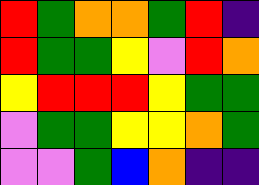[["red", "green", "orange", "orange", "green", "red", "indigo"], ["red", "green", "green", "yellow", "violet", "red", "orange"], ["yellow", "red", "red", "red", "yellow", "green", "green"], ["violet", "green", "green", "yellow", "yellow", "orange", "green"], ["violet", "violet", "green", "blue", "orange", "indigo", "indigo"]]